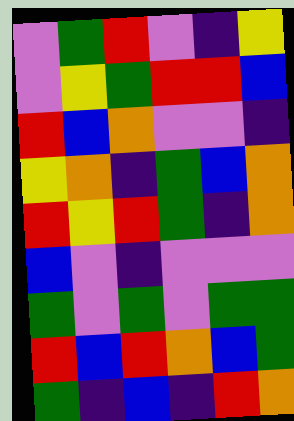[["violet", "green", "red", "violet", "indigo", "yellow"], ["violet", "yellow", "green", "red", "red", "blue"], ["red", "blue", "orange", "violet", "violet", "indigo"], ["yellow", "orange", "indigo", "green", "blue", "orange"], ["red", "yellow", "red", "green", "indigo", "orange"], ["blue", "violet", "indigo", "violet", "violet", "violet"], ["green", "violet", "green", "violet", "green", "green"], ["red", "blue", "red", "orange", "blue", "green"], ["green", "indigo", "blue", "indigo", "red", "orange"]]